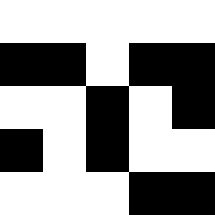[["white", "white", "white", "white", "white"], ["black", "black", "white", "black", "black"], ["white", "white", "black", "white", "black"], ["black", "white", "black", "white", "white"], ["white", "white", "white", "black", "black"]]